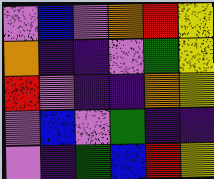[["violet", "blue", "violet", "orange", "red", "yellow"], ["orange", "indigo", "indigo", "violet", "green", "yellow"], ["red", "violet", "indigo", "indigo", "orange", "yellow"], ["violet", "blue", "violet", "green", "indigo", "indigo"], ["violet", "indigo", "green", "blue", "red", "yellow"]]